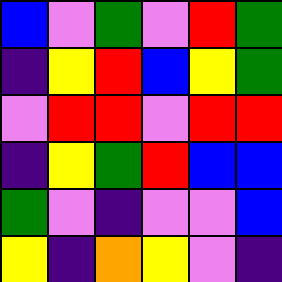[["blue", "violet", "green", "violet", "red", "green"], ["indigo", "yellow", "red", "blue", "yellow", "green"], ["violet", "red", "red", "violet", "red", "red"], ["indigo", "yellow", "green", "red", "blue", "blue"], ["green", "violet", "indigo", "violet", "violet", "blue"], ["yellow", "indigo", "orange", "yellow", "violet", "indigo"]]